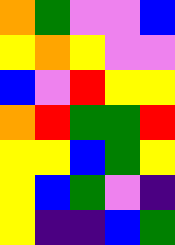[["orange", "green", "violet", "violet", "blue"], ["yellow", "orange", "yellow", "violet", "violet"], ["blue", "violet", "red", "yellow", "yellow"], ["orange", "red", "green", "green", "red"], ["yellow", "yellow", "blue", "green", "yellow"], ["yellow", "blue", "green", "violet", "indigo"], ["yellow", "indigo", "indigo", "blue", "green"]]